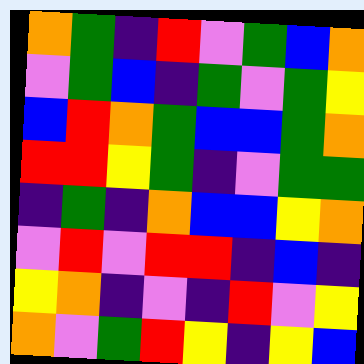[["orange", "green", "indigo", "red", "violet", "green", "blue", "orange"], ["violet", "green", "blue", "indigo", "green", "violet", "green", "yellow"], ["blue", "red", "orange", "green", "blue", "blue", "green", "orange"], ["red", "red", "yellow", "green", "indigo", "violet", "green", "green"], ["indigo", "green", "indigo", "orange", "blue", "blue", "yellow", "orange"], ["violet", "red", "violet", "red", "red", "indigo", "blue", "indigo"], ["yellow", "orange", "indigo", "violet", "indigo", "red", "violet", "yellow"], ["orange", "violet", "green", "red", "yellow", "indigo", "yellow", "blue"]]